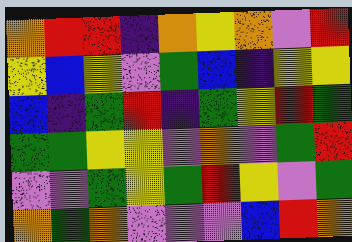[["orange", "red", "red", "indigo", "orange", "yellow", "orange", "violet", "red"], ["yellow", "blue", "yellow", "violet", "green", "blue", "indigo", "yellow", "yellow"], ["blue", "indigo", "green", "red", "indigo", "green", "yellow", "red", "green"], ["green", "green", "yellow", "yellow", "violet", "orange", "violet", "green", "red"], ["violet", "violet", "green", "yellow", "green", "red", "yellow", "violet", "green"], ["orange", "green", "orange", "violet", "violet", "violet", "blue", "red", "orange"]]